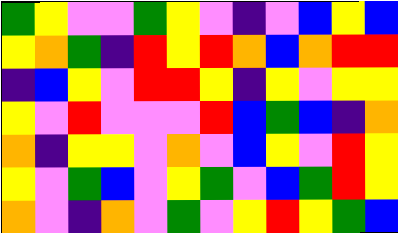[["green", "yellow", "violet", "violet", "green", "yellow", "violet", "indigo", "violet", "blue", "yellow", "blue"], ["yellow", "orange", "green", "indigo", "red", "yellow", "red", "orange", "blue", "orange", "red", "red"], ["indigo", "blue", "yellow", "violet", "red", "red", "yellow", "indigo", "yellow", "violet", "yellow", "yellow"], ["yellow", "violet", "red", "violet", "violet", "violet", "red", "blue", "green", "blue", "indigo", "orange"], ["orange", "indigo", "yellow", "yellow", "violet", "orange", "violet", "blue", "yellow", "violet", "red", "yellow"], ["yellow", "violet", "green", "blue", "violet", "yellow", "green", "violet", "blue", "green", "red", "yellow"], ["orange", "violet", "indigo", "orange", "violet", "green", "violet", "yellow", "red", "yellow", "green", "blue"]]